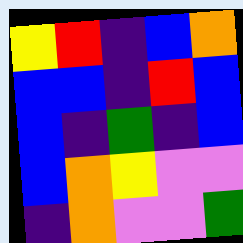[["yellow", "red", "indigo", "blue", "orange"], ["blue", "blue", "indigo", "red", "blue"], ["blue", "indigo", "green", "indigo", "blue"], ["blue", "orange", "yellow", "violet", "violet"], ["indigo", "orange", "violet", "violet", "green"]]